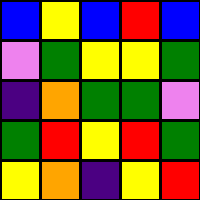[["blue", "yellow", "blue", "red", "blue"], ["violet", "green", "yellow", "yellow", "green"], ["indigo", "orange", "green", "green", "violet"], ["green", "red", "yellow", "red", "green"], ["yellow", "orange", "indigo", "yellow", "red"]]